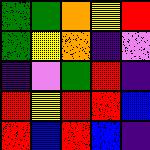[["green", "green", "orange", "yellow", "red"], ["green", "yellow", "orange", "indigo", "violet"], ["indigo", "violet", "green", "red", "indigo"], ["red", "yellow", "red", "red", "blue"], ["red", "blue", "red", "blue", "indigo"]]